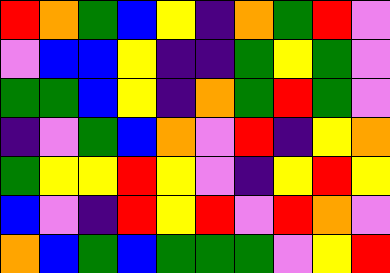[["red", "orange", "green", "blue", "yellow", "indigo", "orange", "green", "red", "violet"], ["violet", "blue", "blue", "yellow", "indigo", "indigo", "green", "yellow", "green", "violet"], ["green", "green", "blue", "yellow", "indigo", "orange", "green", "red", "green", "violet"], ["indigo", "violet", "green", "blue", "orange", "violet", "red", "indigo", "yellow", "orange"], ["green", "yellow", "yellow", "red", "yellow", "violet", "indigo", "yellow", "red", "yellow"], ["blue", "violet", "indigo", "red", "yellow", "red", "violet", "red", "orange", "violet"], ["orange", "blue", "green", "blue", "green", "green", "green", "violet", "yellow", "red"]]